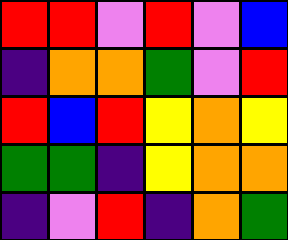[["red", "red", "violet", "red", "violet", "blue"], ["indigo", "orange", "orange", "green", "violet", "red"], ["red", "blue", "red", "yellow", "orange", "yellow"], ["green", "green", "indigo", "yellow", "orange", "orange"], ["indigo", "violet", "red", "indigo", "orange", "green"]]